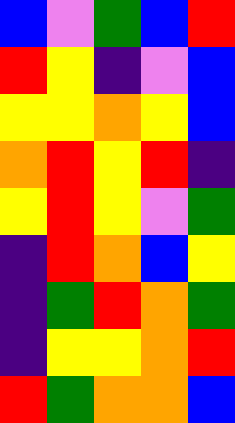[["blue", "violet", "green", "blue", "red"], ["red", "yellow", "indigo", "violet", "blue"], ["yellow", "yellow", "orange", "yellow", "blue"], ["orange", "red", "yellow", "red", "indigo"], ["yellow", "red", "yellow", "violet", "green"], ["indigo", "red", "orange", "blue", "yellow"], ["indigo", "green", "red", "orange", "green"], ["indigo", "yellow", "yellow", "orange", "red"], ["red", "green", "orange", "orange", "blue"]]